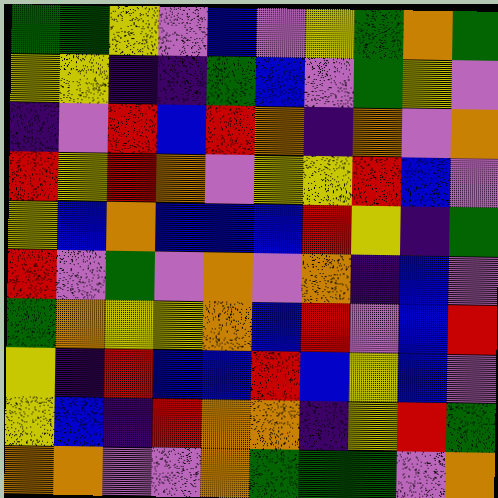[["green", "green", "yellow", "violet", "blue", "violet", "yellow", "green", "orange", "green"], ["yellow", "yellow", "indigo", "indigo", "green", "blue", "violet", "green", "yellow", "violet"], ["indigo", "violet", "red", "blue", "red", "orange", "indigo", "orange", "violet", "orange"], ["red", "yellow", "red", "orange", "violet", "yellow", "yellow", "red", "blue", "violet"], ["yellow", "blue", "orange", "blue", "blue", "blue", "red", "yellow", "indigo", "green"], ["red", "violet", "green", "violet", "orange", "violet", "orange", "indigo", "blue", "violet"], ["green", "orange", "yellow", "yellow", "orange", "blue", "red", "violet", "blue", "red"], ["yellow", "indigo", "red", "blue", "blue", "red", "blue", "yellow", "blue", "violet"], ["yellow", "blue", "indigo", "red", "orange", "orange", "indigo", "yellow", "red", "green"], ["orange", "orange", "violet", "violet", "orange", "green", "green", "green", "violet", "orange"]]